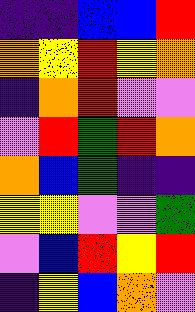[["indigo", "indigo", "blue", "blue", "red"], ["orange", "yellow", "red", "yellow", "orange"], ["indigo", "orange", "red", "violet", "violet"], ["violet", "red", "green", "red", "orange"], ["orange", "blue", "green", "indigo", "indigo"], ["yellow", "yellow", "violet", "violet", "green"], ["violet", "blue", "red", "yellow", "red"], ["indigo", "yellow", "blue", "orange", "violet"]]